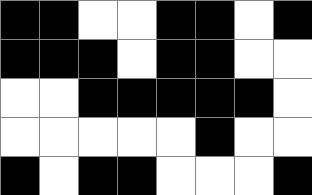[["black", "black", "white", "white", "black", "black", "white", "black"], ["black", "black", "black", "white", "black", "black", "white", "white"], ["white", "white", "black", "black", "black", "black", "black", "white"], ["white", "white", "white", "white", "white", "black", "white", "white"], ["black", "white", "black", "black", "white", "white", "white", "black"]]